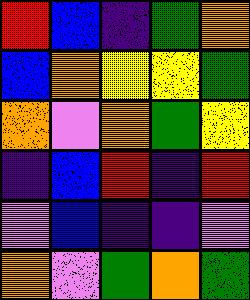[["red", "blue", "indigo", "green", "orange"], ["blue", "orange", "yellow", "yellow", "green"], ["orange", "violet", "orange", "green", "yellow"], ["indigo", "blue", "red", "indigo", "red"], ["violet", "blue", "indigo", "indigo", "violet"], ["orange", "violet", "green", "orange", "green"]]